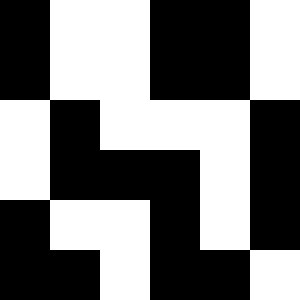[["black", "white", "white", "black", "black", "white"], ["black", "white", "white", "black", "black", "white"], ["white", "black", "white", "white", "white", "black"], ["white", "black", "black", "black", "white", "black"], ["black", "white", "white", "black", "white", "black"], ["black", "black", "white", "black", "black", "white"]]